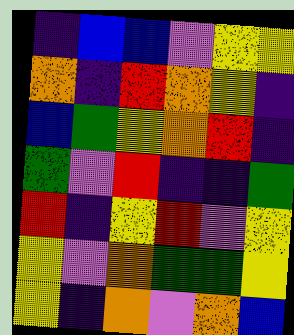[["indigo", "blue", "blue", "violet", "yellow", "yellow"], ["orange", "indigo", "red", "orange", "yellow", "indigo"], ["blue", "green", "yellow", "orange", "red", "indigo"], ["green", "violet", "red", "indigo", "indigo", "green"], ["red", "indigo", "yellow", "red", "violet", "yellow"], ["yellow", "violet", "orange", "green", "green", "yellow"], ["yellow", "indigo", "orange", "violet", "orange", "blue"]]